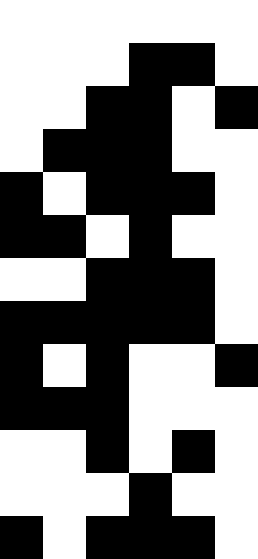[["white", "white", "white", "white", "white", "white"], ["white", "white", "white", "black", "black", "white"], ["white", "white", "black", "black", "white", "black"], ["white", "black", "black", "black", "white", "white"], ["black", "white", "black", "black", "black", "white"], ["black", "black", "white", "black", "white", "white"], ["white", "white", "black", "black", "black", "white"], ["black", "black", "black", "black", "black", "white"], ["black", "white", "black", "white", "white", "black"], ["black", "black", "black", "white", "white", "white"], ["white", "white", "black", "white", "black", "white"], ["white", "white", "white", "black", "white", "white"], ["black", "white", "black", "black", "black", "white"]]